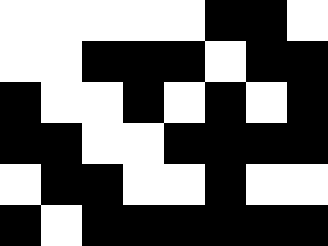[["white", "white", "white", "white", "white", "black", "black", "white"], ["white", "white", "black", "black", "black", "white", "black", "black"], ["black", "white", "white", "black", "white", "black", "white", "black"], ["black", "black", "white", "white", "black", "black", "black", "black"], ["white", "black", "black", "white", "white", "black", "white", "white"], ["black", "white", "black", "black", "black", "black", "black", "black"]]